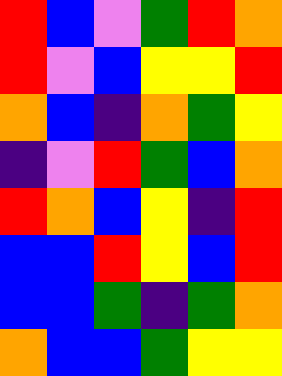[["red", "blue", "violet", "green", "red", "orange"], ["red", "violet", "blue", "yellow", "yellow", "red"], ["orange", "blue", "indigo", "orange", "green", "yellow"], ["indigo", "violet", "red", "green", "blue", "orange"], ["red", "orange", "blue", "yellow", "indigo", "red"], ["blue", "blue", "red", "yellow", "blue", "red"], ["blue", "blue", "green", "indigo", "green", "orange"], ["orange", "blue", "blue", "green", "yellow", "yellow"]]